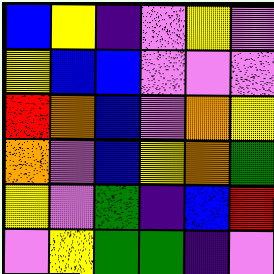[["blue", "yellow", "indigo", "violet", "yellow", "violet"], ["yellow", "blue", "blue", "violet", "violet", "violet"], ["red", "orange", "blue", "violet", "orange", "yellow"], ["orange", "violet", "blue", "yellow", "orange", "green"], ["yellow", "violet", "green", "indigo", "blue", "red"], ["violet", "yellow", "green", "green", "indigo", "violet"]]